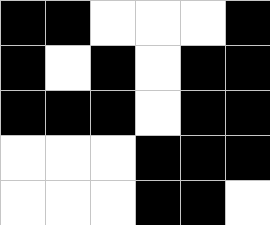[["black", "black", "white", "white", "white", "black"], ["black", "white", "black", "white", "black", "black"], ["black", "black", "black", "white", "black", "black"], ["white", "white", "white", "black", "black", "black"], ["white", "white", "white", "black", "black", "white"]]